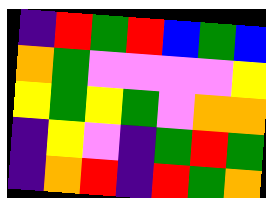[["indigo", "red", "green", "red", "blue", "green", "blue"], ["orange", "green", "violet", "violet", "violet", "violet", "yellow"], ["yellow", "green", "yellow", "green", "violet", "orange", "orange"], ["indigo", "yellow", "violet", "indigo", "green", "red", "green"], ["indigo", "orange", "red", "indigo", "red", "green", "orange"]]